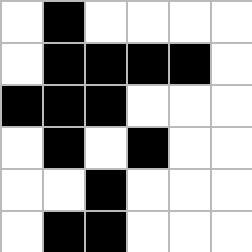[["white", "black", "white", "white", "white", "white"], ["white", "black", "black", "black", "black", "white"], ["black", "black", "black", "white", "white", "white"], ["white", "black", "white", "black", "white", "white"], ["white", "white", "black", "white", "white", "white"], ["white", "black", "black", "white", "white", "white"]]